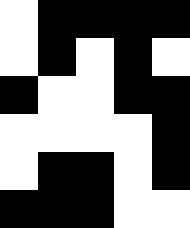[["white", "black", "black", "black", "black"], ["white", "black", "white", "black", "white"], ["black", "white", "white", "black", "black"], ["white", "white", "white", "white", "black"], ["white", "black", "black", "white", "black"], ["black", "black", "black", "white", "white"]]